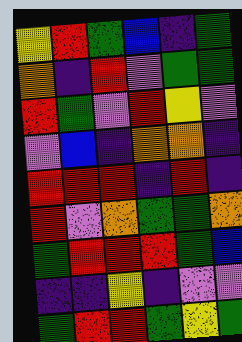[["yellow", "red", "green", "blue", "indigo", "green"], ["orange", "indigo", "red", "violet", "green", "green"], ["red", "green", "violet", "red", "yellow", "violet"], ["violet", "blue", "indigo", "orange", "orange", "indigo"], ["red", "red", "red", "indigo", "red", "indigo"], ["red", "violet", "orange", "green", "green", "orange"], ["green", "red", "red", "red", "green", "blue"], ["indigo", "indigo", "yellow", "indigo", "violet", "violet"], ["green", "red", "red", "green", "yellow", "green"]]